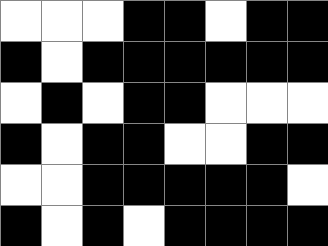[["white", "white", "white", "black", "black", "white", "black", "black"], ["black", "white", "black", "black", "black", "black", "black", "black"], ["white", "black", "white", "black", "black", "white", "white", "white"], ["black", "white", "black", "black", "white", "white", "black", "black"], ["white", "white", "black", "black", "black", "black", "black", "white"], ["black", "white", "black", "white", "black", "black", "black", "black"]]